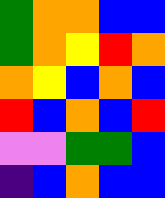[["green", "orange", "orange", "blue", "blue"], ["green", "orange", "yellow", "red", "orange"], ["orange", "yellow", "blue", "orange", "blue"], ["red", "blue", "orange", "blue", "red"], ["violet", "violet", "green", "green", "blue"], ["indigo", "blue", "orange", "blue", "blue"]]